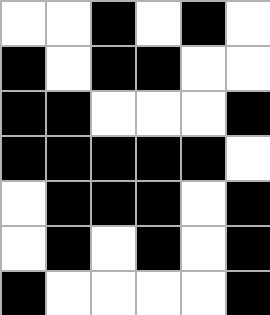[["white", "white", "black", "white", "black", "white"], ["black", "white", "black", "black", "white", "white"], ["black", "black", "white", "white", "white", "black"], ["black", "black", "black", "black", "black", "white"], ["white", "black", "black", "black", "white", "black"], ["white", "black", "white", "black", "white", "black"], ["black", "white", "white", "white", "white", "black"]]